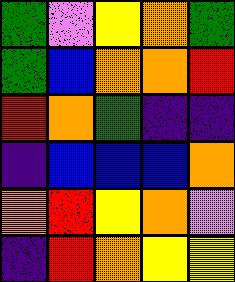[["green", "violet", "yellow", "orange", "green"], ["green", "blue", "orange", "orange", "red"], ["red", "orange", "green", "indigo", "indigo"], ["indigo", "blue", "blue", "blue", "orange"], ["orange", "red", "yellow", "orange", "violet"], ["indigo", "red", "orange", "yellow", "yellow"]]